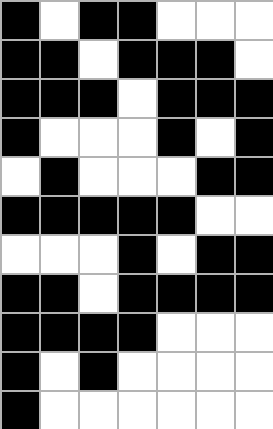[["black", "white", "black", "black", "white", "white", "white"], ["black", "black", "white", "black", "black", "black", "white"], ["black", "black", "black", "white", "black", "black", "black"], ["black", "white", "white", "white", "black", "white", "black"], ["white", "black", "white", "white", "white", "black", "black"], ["black", "black", "black", "black", "black", "white", "white"], ["white", "white", "white", "black", "white", "black", "black"], ["black", "black", "white", "black", "black", "black", "black"], ["black", "black", "black", "black", "white", "white", "white"], ["black", "white", "black", "white", "white", "white", "white"], ["black", "white", "white", "white", "white", "white", "white"]]